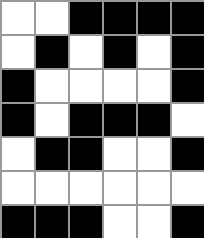[["white", "white", "black", "black", "black", "black"], ["white", "black", "white", "black", "white", "black"], ["black", "white", "white", "white", "white", "black"], ["black", "white", "black", "black", "black", "white"], ["white", "black", "black", "white", "white", "black"], ["white", "white", "white", "white", "white", "white"], ["black", "black", "black", "white", "white", "black"]]